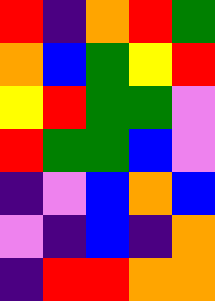[["red", "indigo", "orange", "red", "green"], ["orange", "blue", "green", "yellow", "red"], ["yellow", "red", "green", "green", "violet"], ["red", "green", "green", "blue", "violet"], ["indigo", "violet", "blue", "orange", "blue"], ["violet", "indigo", "blue", "indigo", "orange"], ["indigo", "red", "red", "orange", "orange"]]